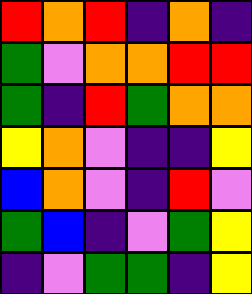[["red", "orange", "red", "indigo", "orange", "indigo"], ["green", "violet", "orange", "orange", "red", "red"], ["green", "indigo", "red", "green", "orange", "orange"], ["yellow", "orange", "violet", "indigo", "indigo", "yellow"], ["blue", "orange", "violet", "indigo", "red", "violet"], ["green", "blue", "indigo", "violet", "green", "yellow"], ["indigo", "violet", "green", "green", "indigo", "yellow"]]